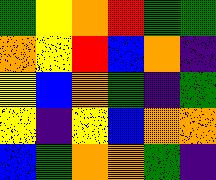[["green", "yellow", "orange", "red", "green", "green"], ["orange", "yellow", "red", "blue", "orange", "indigo"], ["yellow", "blue", "orange", "green", "indigo", "green"], ["yellow", "indigo", "yellow", "blue", "orange", "orange"], ["blue", "green", "orange", "orange", "green", "indigo"]]